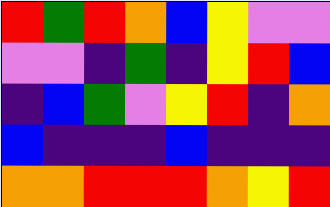[["red", "green", "red", "orange", "blue", "yellow", "violet", "violet"], ["violet", "violet", "indigo", "green", "indigo", "yellow", "red", "blue"], ["indigo", "blue", "green", "violet", "yellow", "red", "indigo", "orange"], ["blue", "indigo", "indigo", "indigo", "blue", "indigo", "indigo", "indigo"], ["orange", "orange", "red", "red", "red", "orange", "yellow", "red"]]